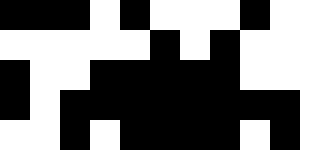[["black", "black", "black", "white", "black", "white", "white", "white", "black", "white", "white"], ["white", "white", "white", "white", "white", "black", "white", "black", "white", "white", "white"], ["black", "white", "white", "black", "black", "black", "black", "black", "white", "white", "white"], ["black", "white", "black", "black", "black", "black", "black", "black", "black", "black", "white"], ["white", "white", "black", "white", "black", "black", "black", "black", "white", "black", "white"]]